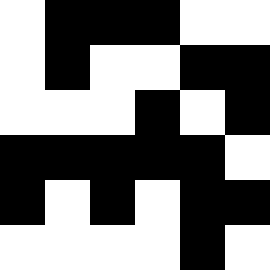[["white", "black", "black", "black", "white", "white"], ["white", "black", "white", "white", "black", "black"], ["white", "white", "white", "black", "white", "black"], ["black", "black", "black", "black", "black", "white"], ["black", "white", "black", "white", "black", "black"], ["white", "white", "white", "white", "black", "white"]]